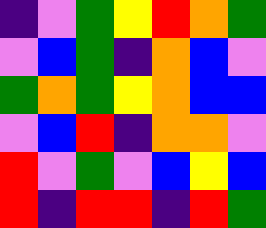[["indigo", "violet", "green", "yellow", "red", "orange", "green"], ["violet", "blue", "green", "indigo", "orange", "blue", "violet"], ["green", "orange", "green", "yellow", "orange", "blue", "blue"], ["violet", "blue", "red", "indigo", "orange", "orange", "violet"], ["red", "violet", "green", "violet", "blue", "yellow", "blue"], ["red", "indigo", "red", "red", "indigo", "red", "green"]]